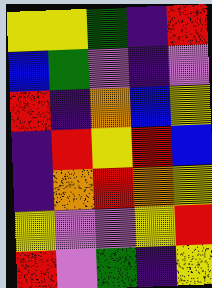[["yellow", "yellow", "green", "indigo", "red"], ["blue", "green", "violet", "indigo", "violet"], ["red", "indigo", "orange", "blue", "yellow"], ["indigo", "red", "yellow", "red", "blue"], ["indigo", "orange", "red", "orange", "yellow"], ["yellow", "violet", "violet", "yellow", "red"], ["red", "violet", "green", "indigo", "yellow"]]